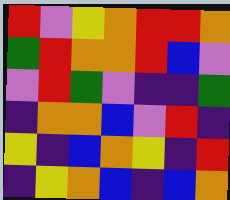[["red", "violet", "yellow", "orange", "red", "red", "orange"], ["green", "red", "orange", "orange", "red", "blue", "violet"], ["violet", "red", "green", "violet", "indigo", "indigo", "green"], ["indigo", "orange", "orange", "blue", "violet", "red", "indigo"], ["yellow", "indigo", "blue", "orange", "yellow", "indigo", "red"], ["indigo", "yellow", "orange", "blue", "indigo", "blue", "orange"]]